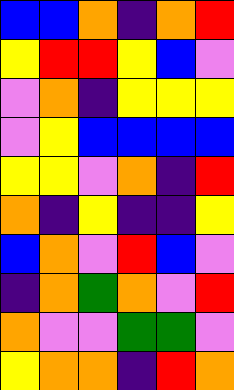[["blue", "blue", "orange", "indigo", "orange", "red"], ["yellow", "red", "red", "yellow", "blue", "violet"], ["violet", "orange", "indigo", "yellow", "yellow", "yellow"], ["violet", "yellow", "blue", "blue", "blue", "blue"], ["yellow", "yellow", "violet", "orange", "indigo", "red"], ["orange", "indigo", "yellow", "indigo", "indigo", "yellow"], ["blue", "orange", "violet", "red", "blue", "violet"], ["indigo", "orange", "green", "orange", "violet", "red"], ["orange", "violet", "violet", "green", "green", "violet"], ["yellow", "orange", "orange", "indigo", "red", "orange"]]